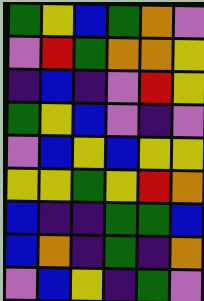[["green", "yellow", "blue", "green", "orange", "violet"], ["violet", "red", "green", "orange", "orange", "yellow"], ["indigo", "blue", "indigo", "violet", "red", "yellow"], ["green", "yellow", "blue", "violet", "indigo", "violet"], ["violet", "blue", "yellow", "blue", "yellow", "yellow"], ["yellow", "yellow", "green", "yellow", "red", "orange"], ["blue", "indigo", "indigo", "green", "green", "blue"], ["blue", "orange", "indigo", "green", "indigo", "orange"], ["violet", "blue", "yellow", "indigo", "green", "violet"]]